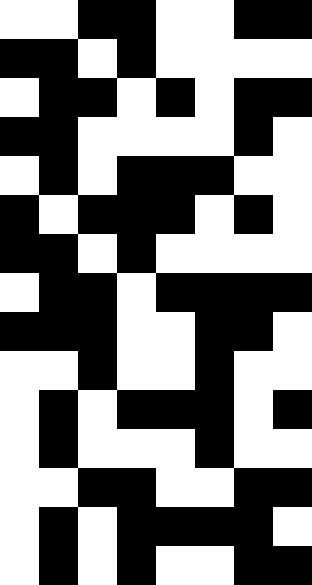[["white", "white", "black", "black", "white", "white", "black", "black"], ["black", "black", "white", "black", "white", "white", "white", "white"], ["white", "black", "black", "white", "black", "white", "black", "black"], ["black", "black", "white", "white", "white", "white", "black", "white"], ["white", "black", "white", "black", "black", "black", "white", "white"], ["black", "white", "black", "black", "black", "white", "black", "white"], ["black", "black", "white", "black", "white", "white", "white", "white"], ["white", "black", "black", "white", "black", "black", "black", "black"], ["black", "black", "black", "white", "white", "black", "black", "white"], ["white", "white", "black", "white", "white", "black", "white", "white"], ["white", "black", "white", "black", "black", "black", "white", "black"], ["white", "black", "white", "white", "white", "black", "white", "white"], ["white", "white", "black", "black", "white", "white", "black", "black"], ["white", "black", "white", "black", "black", "black", "black", "white"], ["white", "black", "white", "black", "white", "white", "black", "black"]]